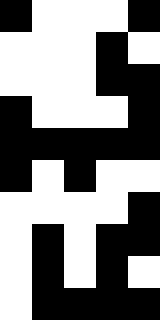[["black", "white", "white", "white", "black"], ["white", "white", "white", "black", "white"], ["white", "white", "white", "black", "black"], ["black", "white", "white", "white", "black"], ["black", "black", "black", "black", "black"], ["black", "white", "black", "white", "white"], ["white", "white", "white", "white", "black"], ["white", "black", "white", "black", "black"], ["white", "black", "white", "black", "white"], ["white", "black", "black", "black", "black"]]